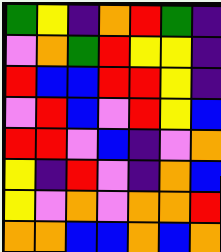[["green", "yellow", "indigo", "orange", "red", "green", "indigo"], ["violet", "orange", "green", "red", "yellow", "yellow", "indigo"], ["red", "blue", "blue", "red", "red", "yellow", "indigo"], ["violet", "red", "blue", "violet", "red", "yellow", "blue"], ["red", "red", "violet", "blue", "indigo", "violet", "orange"], ["yellow", "indigo", "red", "violet", "indigo", "orange", "blue"], ["yellow", "violet", "orange", "violet", "orange", "orange", "red"], ["orange", "orange", "blue", "blue", "orange", "blue", "orange"]]